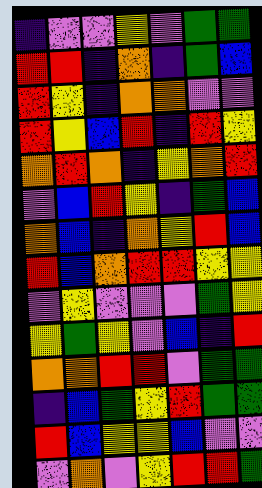[["indigo", "violet", "violet", "yellow", "violet", "green", "green"], ["red", "red", "indigo", "orange", "indigo", "green", "blue"], ["red", "yellow", "indigo", "orange", "orange", "violet", "violet"], ["red", "yellow", "blue", "red", "indigo", "red", "yellow"], ["orange", "red", "orange", "indigo", "yellow", "orange", "red"], ["violet", "blue", "red", "yellow", "indigo", "green", "blue"], ["orange", "blue", "indigo", "orange", "yellow", "red", "blue"], ["red", "blue", "orange", "red", "red", "yellow", "yellow"], ["violet", "yellow", "violet", "violet", "violet", "green", "yellow"], ["yellow", "green", "yellow", "violet", "blue", "indigo", "red"], ["orange", "orange", "red", "red", "violet", "green", "green"], ["indigo", "blue", "green", "yellow", "red", "green", "green"], ["red", "blue", "yellow", "yellow", "blue", "violet", "violet"], ["violet", "orange", "violet", "yellow", "red", "red", "green"]]